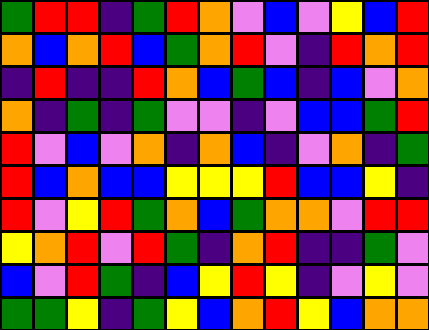[["green", "red", "red", "indigo", "green", "red", "orange", "violet", "blue", "violet", "yellow", "blue", "red"], ["orange", "blue", "orange", "red", "blue", "green", "orange", "red", "violet", "indigo", "red", "orange", "red"], ["indigo", "red", "indigo", "indigo", "red", "orange", "blue", "green", "blue", "indigo", "blue", "violet", "orange"], ["orange", "indigo", "green", "indigo", "green", "violet", "violet", "indigo", "violet", "blue", "blue", "green", "red"], ["red", "violet", "blue", "violet", "orange", "indigo", "orange", "blue", "indigo", "violet", "orange", "indigo", "green"], ["red", "blue", "orange", "blue", "blue", "yellow", "yellow", "yellow", "red", "blue", "blue", "yellow", "indigo"], ["red", "violet", "yellow", "red", "green", "orange", "blue", "green", "orange", "orange", "violet", "red", "red"], ["yellow", "orange", "red", "violet", "red", "green", "indigo", "orange", "red", "indigo", "indigo", "green", "violet"], ["blue", "violet", "red", "green", "indigo", "blue", "yellow", "red", "yellow", "indigo", "violet", "yellow", "violet"], ["green", "green", "yellow", "indigo", "green", "yellow", "blue", "orange", "red", "yellow", "blue", "orange", "orange"]]